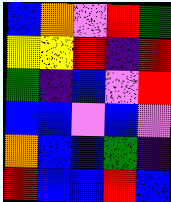[["blue", "orange", "violet", "red", "green"], ["yellow", "yellow", "red", "indigo", "red"], ["green", "indigo", "blue", "violet", "red"], ["blue", "blue", "violet", "blue", "violet"], ["orange", "blue", "blue", "green", "indigo"], ["red", "blue", "blue", "red", "blue"]]